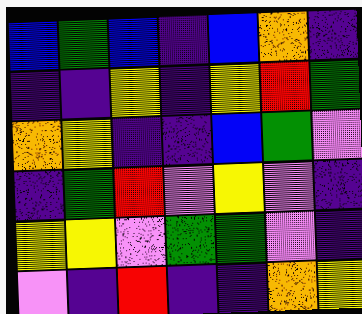[["blue", "green", "blue", "indigo", "blue", "orange", "indigo"], ["indigo", "indigo", "yellow", "indigo", "yellow", "red", "green"], ["orange", "yellow", "indigo", "indigo", "blue", "green", "violet"], ["indigo", "green", "red", "violet", "yellow", "violet", "indigo"], ["yellow", "yellow", "violet", "green", "green", "violet", "indigo"], ["violet", "indigo", "red", "indigo", "indigo", "orange", "yellow"]]